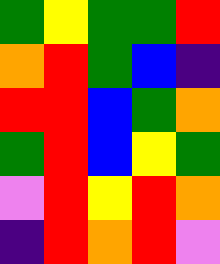[["green", "yellow", "green", "green", "red"], ["orange", "red", "green", "blue", "indigo"], ["red", "red", "blue", "green", "orange"], ["green", "red", "blue", "yellow", "green"], ["violet", "red", "yellow", "red", "orange"], ["indigo", "red", "orange", "red", "violet"]]